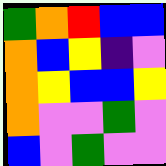[["green", "orange", "red", "blue", "blue"], ["orange", "blue", "yellow", "indigo", "violet"], ["orange", "yellow", "blue", "blue", "yellow"], ["orange", "violet", "violet", "green", "violet"], ["blue", "violet", "green", "violet", "violet"]]